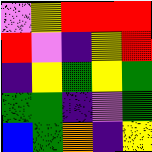[["violet", "yellow", "red", "red", "red"], ["red", "violet", "indigo", "yellow", "red"], ["indigo", "yellow", "green", "yellow", "green"], ["green", "green", "indigo", "violet", "green"], ["blue", "green", "orange", "indigo", "yellow"]]